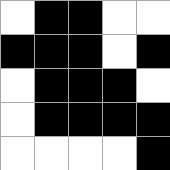[["white", "black", "black", "white", "white"], ["black", "black", "black", "white", "black"], ["white", "black", "black", "black", "white"], ["white", "black", "black", "black", "black"], ["white", "white", "white", "white", "black"]]